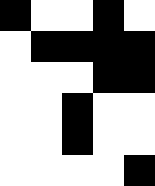[["black", "white", "white", "black", "white"], ["white", "black", "black", "black", "black"], ["white", "white", "white", "black", "black"], ["white", "white", "black", "white", "white"], ["white", "white", "black", "white", "white"], ["white", "white", "white", "white", "black"]]